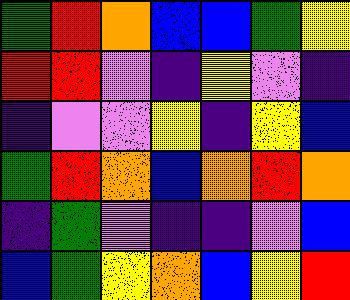[["green", "red", "orange", "blue", "blue", "green", "yellow"], ["red", "red", "violet", "indigo", "yellow", "violet", "indigo"], ["indigo", "violet", "violet", "yellow", "indigo", "yellow", "blue"], ["green", "red", "orange", "blue", "orange", "red", "orange"], ["indigo", "green", "violet", "indigo", "indigo", "violet", "blue"], ["blue", "green", "yellow", "orange", "blue", "yellow", "red"]]